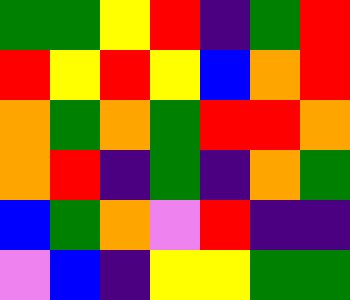[["green", "green", "yellow", "red", "indigo", "green", "red"], ["red", "yellow", "red", "yellow", "blue", "orange", "red"], ["orange", "green", "orange", "green", "red", "red", "orange"], ["orange", "red", "indigo", "green", "indigo", "orange", "green"], ["blue", "green", "orange", "violet", "red", "indigo", "indigo"], ["violet", "blue", "indigo", "yellow", "yellow", "green", "green"]]